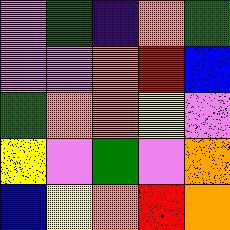[["violet", "green", "indigo", "orange", "green"], ["violet", "violet", "orange", "red", "blue"], ["green", "orange", "orange", "yellow", "violet"], ["yellow", "violet", "green", "violet", "orange"], ["blue", "yellow", "orange", "red", "orange"]]